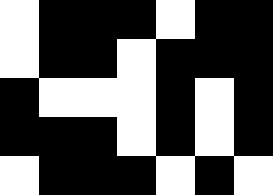[["white", "black", "black", "black", "white", "black", "black"], ["white", "black", "black", "white", "black", "black", "black"], ["black", "white", "white", "white", "black", "white", "black"], ["black", "black", "black", "white", "black", "white", "black"], ["white", "black", "black", "black", "white", "black", "white"]]